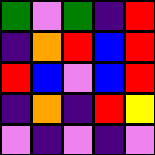[["green", "violet", "green", "indigo", "red"], ["indigo", "orange", "red", "blue", "red"], ["red", "blue", "violet", "blue", "red"], ["indigo", "orange", "indigo", "red", "yellow"], ["violet", "indigo", "violet", "indigo", "violet"]]